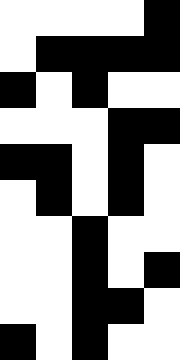[["white", "white", "white", "white", "black"], ["white", "black", "black", "black", "black"], ["black", "white", "black", "white", "white"], ["white", "white", "white", "black", "black"], ["black", "black", "white", "black", "white"], ["white", "black", "white", "black", "white"], ["white", "white", "black", "white", "white"], ["white", "white", "black", "white", "black"], ["white", "white", "black", "black", "white"], ["black", "white", "black", "white", "white"]]